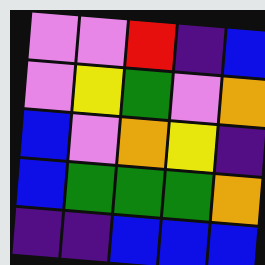[["violet", "violet", "red", "indigo", "blue"], ["violet", "yellow", "green", "violet", "orange"], ["blue", "violet", "orange", "yellow", "indigo"], ["blue", "green", "green", "green", "orange"], ["indigo", "indigo", "blue", "blue", "blue"]]